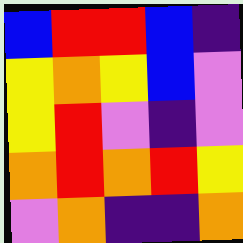[["blue", "red", "red", "blue", "indigo"], ["yellow", "orange", "yellow", "blue", "violet"], ["yellow", "red", "violet", "indigo", "violet"], ["orange", "red", "orange", "red", "yellow"], ["violet", "orange", "indigo", "indigo", "orange"]]